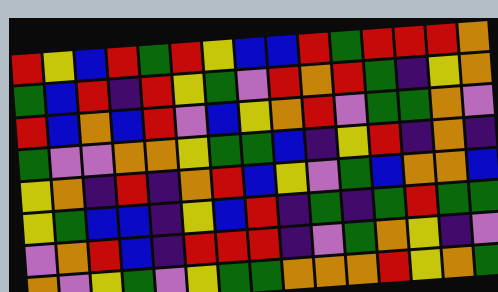[["red", "yellow", "blue", "red", "green", "red", "yellow", "blue", "blue", "red", "green", "red", "red", "red", "orange"], ["green", "blue", "red", "indigo", "red", "yellow", "green", "violet", "red", "orange", "red", "green", "indigo", "yellow", "orange"], ["red", "blue", "orange", "blue", "red", "violet", "blue", "yellow", "orange", "red", "violet", "green", "green", "orange", "violet"], ["green", "violet", "violet", "orange", "orange", "yellow", "green", "green", "blue", "indigo", "yellow", "red", "indigo", "orange", "indigo"], ["yellow", "orange", "indigo", "red", "indigo", "orange", "red", "blue", "yellow", "violet", "green", "blue", "orange", "orange", "blue"], ["yellow", "green", "blue", "blue", "indigo", "yellow", "blue", "red", "indigo", "green", "indigo", "green", "red", "green", "green"], ["violet", "orange", "red", "blue", "indigo", "red", "red", "red", "indigo", "violet", "green", "orange", "yellow", "indigo", "violet"], ["orange", "violet", "yellow", "green", "violet", "yellow", "green", "green", "orange", "orange", "orange", "red", "yellow", "orange", "green"]]